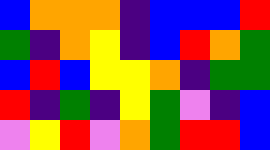[["blue", "orange", "orange", "orange", "indigo", "blue", "blue", "blue", "red"], ["green", "indigo", "orange", "yellow", "indigo", "blue", "red", "orange", "green"], ["blue", "red", "blue", "yellow", "yellow", "orange", "indigo", "green", "green"], ["red", "indigo", "green", "indigo", "yellow", "green", "violet", "indigo", "blue"], ["violet", "yellow", "red", "violet", "orange", "green", "red", "red", "blue"]]